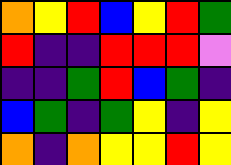[["orange", "yellow", "red", "blue", "yellow", "red", "green"], ["red", "indigo", "indigo", "red", "red", "red", "violet"], ["indigo", "indigo", "green", "red", "blue", "green", "indigo"], ["blue", "green", "indigo", "green", "yellow", "indigo", "yellow"], ["orange", "indigo", "orange", "yellow", "yellow", "red", "yellow"]]